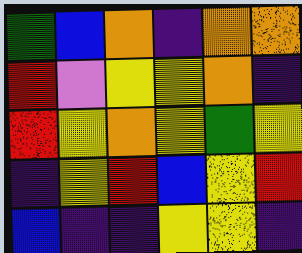[["green", "blue", "orange", "indigo", "orange", "orange"], ["red", "violet", "yellow", "yellow", "orange", "indigo"], ["red", "yellow", "orange", "yellow", "green", "yellow"], ["indigo", "yellow", "red", "blue", "yellow", "red"], ["blue", "indigo", "indigo", "yellow", "yellow", "indigo"]]